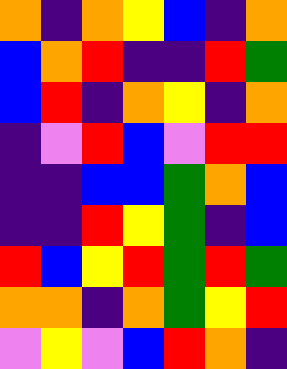[["orange", "indigo", "orange", "yellow", "blue", "indigo", "orange"], ["blue", "orange", "red", "indigo", "indigo", "red", "green"], ["blue", "red", "indigo", "orange", "yellow", "indigo", "orange"], ["indigo", "violet", "red", "blue", "violet", "red", "red"], ["indigo", "indigo", "blue", "blue", "green", "orange", "blue"], ["indigo", "indigo", "red", "yellow", "green", "indigo", "blue"], ["red", "blue", "yellow", "red", "green", "red", "green"], ["orange", "orange", "indigo", "orange", "green", "yellow", "red"], ["violet", "yellow", "violet", "blue", "red", "orange", "indigo"]]